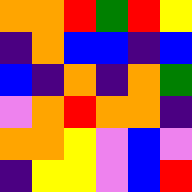[["orange", "orange", "red", "green", "red", "yellow"], ["indigo", "orange", "blue", "blue", "indigo", "blue"], ["blue", "indigo", "orange", "indigo", "orange", "green"], ["violet", "orange", "red", "orange", "orange", "indigo"], ["orange", "orange", "yellow", "violet", "blue", "violet"], ["indigo", "yellow", "yellow", "violet", "blue", "red"]]